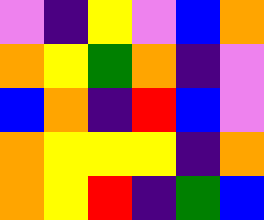[["violet", "indigo", "yellow", "violet", "blue", "orange"], ["orange", "yellow", "green", "orange", "indigo", "violet"], ["blue", "orange", "indigo", "red", "blue", "violet"], ["orange", "yellow", "yellow", "yellow", "indigo", "orange"], ["orange", "yellow", "red", "indigo", "green", "blue"]]